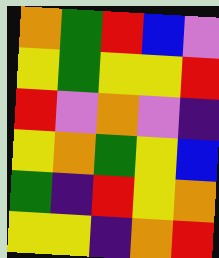[["orange", "green", "red", "blue", "violet"], ["yellow", "green", "yellow", "yellow", "red"], ["red", "violet", "orange", "violet", "indigo"], ["yellow", "orange", "green", "yellow", "blue"], ["green", "indigo", "red", "yellow", "orange"], ["yellow", "yellow", "indigo", "orange", "red"]]